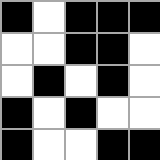[["black", "white", "black", "black", "black"], ["white", "white", "black", "black", "white"], ["white", "black", "white", "black", "white"], ["black", "white", "black", "white", "white"], ["black", "white", "white", "black", "black"]]